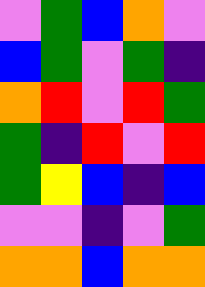[["violet", "green", "blue", "orange", "violet"], ["blue", "green", "violet", "green", "indigo"], ["orange", "red", "violet", "red", "green"], ["green", "indigo", "red", "violet", "red"], ["green", "yellow", "blue", "indigo", "blue"], ["violet", "violet", "indigo", "violet", "green"], ["orange", "orange", "blue", "orange", "orange"]]